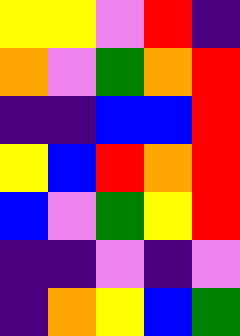[["yellow", "yellow", "violet", "red", "indigo"], ["orange", "violet", "green", "orange", "red"], ["indigo", "indigo", "blue", "blue", "red"], ["yellow", "blue", "red", "orange", "red"], ["blue", "violet", "green", "yellow", "red"], ["indigo", "indigo", "violet", "indigo", "violet"], ["indigo", "orange", "yellow", "blue", "green"]]